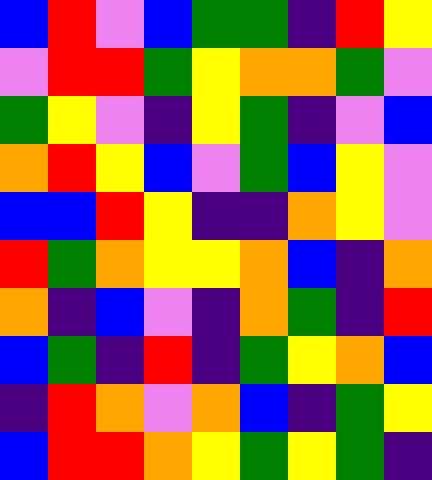[["blue", "red", "violet", "blue", "green", "green", "indigo", "red", "yellow"], ["violet", "red", "red", "green", "yellow", "orange", "orange", "green", "violet"], ["green", "yellow", "violet", "indigo", "yellow", "green", "indigo", "violet", "blue"], ["orange", "red", "yellow", "blue", "violet", "green", "blue", "yellow", "violet"], ["blue", "blue", "red", "yellow", "indigo", "indigo", "orange", "yellow", "violet"], ["red", "green", "orange", "yellow", "yellow", "orange", "blue", "indigo", "orange"], ["orange", "indigo", "blue", "violet", "indigo", "orange", "green", "indigo", "red"], ["blue", "green", "indigo", "red", "indigo", "green", "yellow", "orange", "blue"], ["indigo", "red", "orange", "violet", "orange", "blue", "indigo", "green", "yellow"], ["blue", "red", "red", "orange", "yellow", "green", "yellow", "green", "indigo"]]